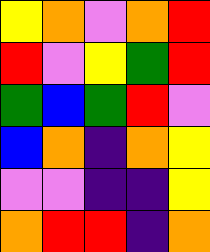[["yellow", "orange", "violet", "orange", "red"], ["red", "violet", "yellow", "green", "red"], ["green", "blue", "green", "red", "violet"], ["blue", "orange", "indigo", "orange", "yellow"], ["violet", "violet", "indigo", "indigo", "yellow"], ["orange", "red", "red", "indigo", "orange"]]